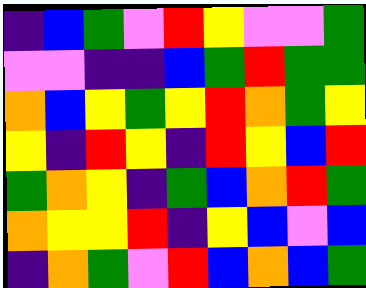[["indigo", "blue", "green", "violet", "red", "yellow", "violet", "violet", "green"], ["violet", "violet", "indigo", "indigo", "blue", "green", "red", "green", "green"], ["orange", "blue", "yellow", "green", "yellow", "red", "orange", "green", "yellow"], ["yellow", "indigo", "red", "yellow", "indigo", "red", "yellow", "blue", "red"], ["green", "orange", "yellow", "indigo", "green", "blue", "orange", "red", "green"], ["orange", "yellow", "yellow", "red", "indigo", "yellow", "blue", "violet", "blue"], ["indigo", "orange", "green", "violet", "red", "blue", "orange", "blue", "green"]]